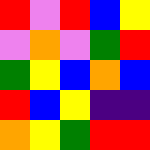[["red", "violet", "red", "blue", "yellow"], ["violet", "orange", "violet", "green", "red"], ["green", "yellow", "blue", "orange", "blue"], ["red", "blue", "yellow", "indigo", "indigo"], ["orange", "yellow", "green", "red", "red"]]